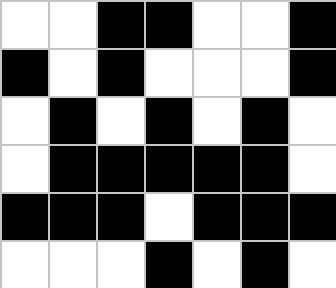[["white", "white", "black", "black", "white", "white", "black"], ["black", "white", "black", "white", "white", "white", "black"], ["white", "black", "white", "black", "white", "black", "white"], ["white", "black", "black", "black", "black", "black", "white"], ["black", "black", "black", "white", "black", "black", "black"], ["white", "white", "white", "black", "white", "black", "white"]]